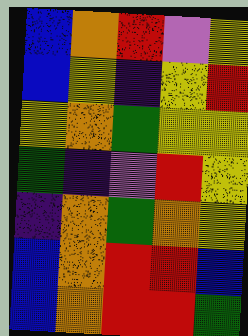[["blue", "orange", "red", "violet", "yellow"], ["blue", "yellow", "indigo", "yellow", "red"], ["yellow", "orange", "green", "yellow", "yellow"], ["green", "indigo", "violet", "red", "yellow"], ["indigo", "orange", "green", "orange", "yellow"], ["blue", "orange", "red", "red", "blue"], ["blue", "orange", "red", "red", "green"]]